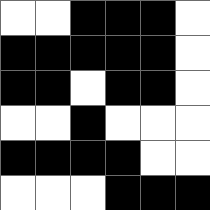[["white", "white", "black", "black", "black", "white"], ["black", "black", "black", "black", "black", "white"], ["black", "black", "white", "black", "black", "white"], ["white", "white", "black", "white", "white", "white"], ["black", "black", "black", "black", "white", "white"], ["white", "white", "white", "black", "black", "black"]]